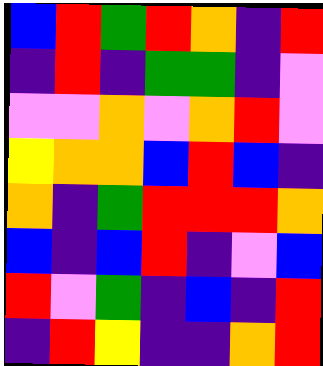[["blue", "red", "green", "red", "orange", "indigo", "red"], ["indigo", "red", "indigo", "green", "green", "indigo", "violet"], ["violet", "violet", "orange", "violet", "orange", "red", "violet"], ["yellow", "orange", "orange", "blue", "red", "blue", "indigo"], ["orange", "indigo", "green", "red", "red", "red", "orange"], ["blue", "indigo", "blue", "red", "indigo", "violet", "blue"], ["red", "violet", "green", "indigo", "blue", "indigo", "red"], ["indigo", "red", "yellow", "indigo", "indigo", "orange", "red"]]